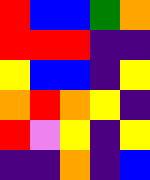[["red", "blue", "blue", "green", "orange"], ["red", "red", "red", "indigo", "indigo"], ["yellow", "blue", "blue", "indigo", "yellow"], ["orange", "red", "orange", "yellow", "indigo"], ["red", "violet", "yellow", "indigo", "yellow"], ["indigo", "indigo", "orange", "indigo", "blue"]]